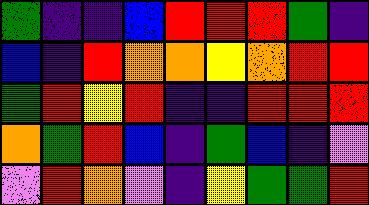[["green", "indigo", "indigo", "blue", "red", "red", "red", "green", "indigo"], ["blue", "indigo", "red", "orange", "orange", "yellow", "orange", "red", "red"], ["green", "red", "yellow", "red", "indigo", "indigo", "red", "red", "red"], ["orange", "green", "red", "blue", "indigo", "green", "blue", "indigo", "violet"], ["violet", "red", "orange", "violet", "indigo", "yellow", "green", "green", "red"]]